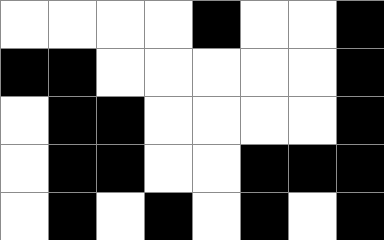[["white", "white", "white", "white", "black", "white", "white", "black"], ["black", "black", "white", "white", "white", "white", "white", "black"], ["white", "black", "black", "white", "white", "white", "white", "black"], ["white", "black", "black", "white", "white", "black", "black", "black"], ["white", "black", "white", "black", "white", "black", "white", "black"]]